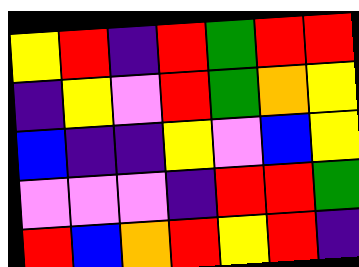[["yellow", "red", "indigo", "red", "green", "red", "red"], ["indigo", "yellow", "violet", "red", "green", "orange", "yellow"], ["blue", "indigo", "indigo", "yellow", "violet", "blue", "yellow"], ["violet", "violet", "violet", "indigo", "red", "red", "green"], ["red", "blue", "orange", "red", "yellow", "red", "indigo"]]